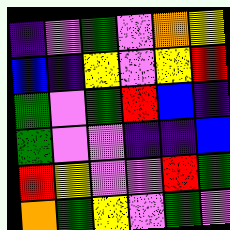[["indigo", "violet", "green", "violet", "orange", "yellow"], ["blue", "indigo", "yellow", "violet", "yellow", "red"], ["green", "violet", "green", "red", "blue", "indigo"], ["green", "violet", "violet", "indigo", "indigo", "blue"], ["red", "yellow", "violet", "violet", "red", "green"], ["orange", "green", "yellow", "violet", "green", "violet"]]